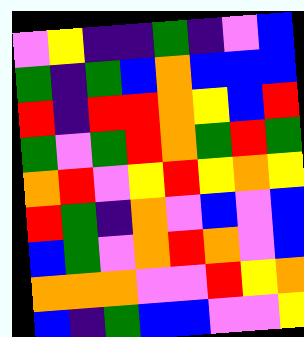[["violet", "yellow", "indigo", "indigo", "green", "indigo", "violet", "blue"], ["green", "indigo", "green", "blue", "orange", "blue", "blue", "blue"], ["red", "indigo", "red", "red", "orange", "yellow", "blue", "red"], ["green", "violet", "green", "red", "orange", "green", "red", "green"], ["orange", "red", "violet", "yellow", "red", "yellow", "orange", "yellow"], ["red", "green", "indigo", "orange", "violet", "blue", "violet", "blue"], ["blue", "green", "violet", "orange", "red", "orange", "violet", "blue"], ["orange", "orange", "orange", "violet", "violet", "red", "yellow", "orange"], ["blue", "indigo", "green", "blue", "blue", "violet", "violet", "yellow"]]